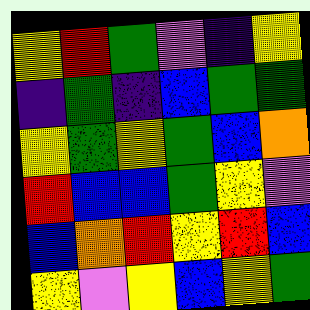[["yellow", "red", "green", "violet", "indigo", "yellow"], ["indigo", "green", "indigo", "blue", "green", "green"], ["yellow", "green", "yellow", "green", "blue", "orange"], ["red", "blue", "blue", "green", "yellow", "violet"], ["blue", "orange", "red", "yellow", "red", "blue"], ["yellow", "violet", "yellow", "blue", "yellow", "green"]]